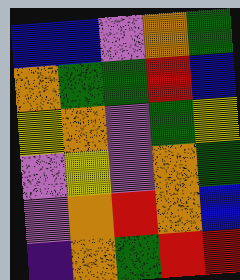[["blue", "blue", "violet", "orange", "green"], ["orange", "green", "green", "red", "blue"], ["yellow", "orange", "violet", "green", "yellow"], ["violet", "yellow", "violet", "orange", "green"], ["violet", "orange", "red", "orange", "blue"], ["indigo", "orange", "green", "red", "red"]]